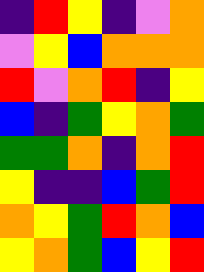[["indigo", "red", "yellow", "indigo", "violet", "orange"], ["violet", "yellow", "blue", "orange", "orange", "orange"], ["red", "violet", "orange", "red", "indigo", "yellow"], ["blue", "indigo", "green", "yellow", "orange", "green"], ["green", "green", "orange", "indigo", "orange", "red"], ["yellow", "indigo", "indigo", "blue", "green", "red"], ["orange", "yellow", "green", "red", "orange", "blue"], ["yellow", "orange", "green", "blue", "yellow", "red"]]